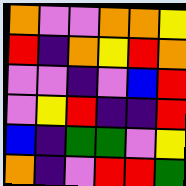[["orange", "violet", "violet", "orange", "orange", "yellow"], ["red", "indigo", "orange", "yellow", "red", "orange"], ["violet", "violet", "indigo", "violet", "blue", "red"], ["violet", "yellow", "red", "indigo", "indigo", "red"], ["blue", "indigo", "green", "green", "violet", "yellow"], ["orange", "indigo", "violet", "red", "red", "green"]]